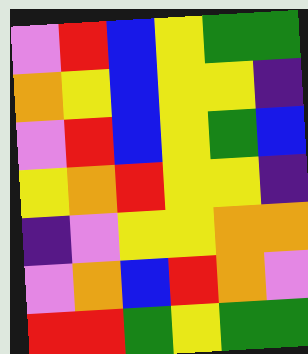[["violet", "red", "blue", "yellow", "green", "green"], ["orange", "yellow", "blue", "yellow", "yellow", "indigo"], ["violet", "red", "blue", "yellow", "green", "blue"], ["yellow", "orange", "red", "yellow", "yellow", "indigo"], ["indigo", "violet", "yellow", "yellow", "orange", "orange"], ["violet", "orange", "blue", "red", "orange", "violet"], ["red", "red", "green", "yellow", "green", "green"]]